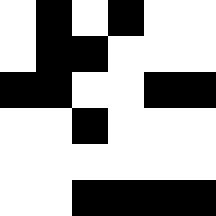[["white", "black", "white", "black", "white", "white"], ["white", "black", "black", "white", "white", "white"], ["black", "black", "white", "white", "black", "black"], ["white", "white", "black", "white", "white", "white"], ["white", "white", "white", "white", "white", "white"], ["white", "white", "black", "black", "black", "black"]]